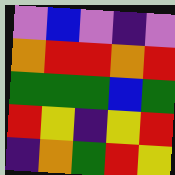[["violet", "blue", "violet", "indigo", "violet"], ["orange", "red", "red", "orange", "red"], ["green", "green", "green", "blue", "green"], ["red", "yellow", "indigo", "yellow", "red"], ["indigo", "orange", "green", "red", "yellow"]]